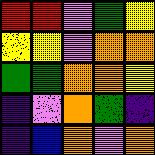[["red", "red", "violet", "green", "yellow"], ["yellow", "yellow", "violet", "orange", "orange"], ["green", "green", "orange", "orange", "yellow"], ["indigo", "violet", "orange", "green", "indigo"], ["indigo", "blue", "orange", "violet", "orange"]]